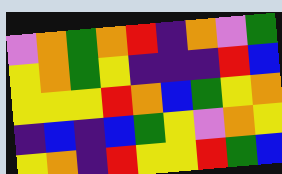[["violet", "orange", "green", "orange", "red", "indigo", "orange", "violet", "green"], ["yellow", "orange", "green", "yellow", "indigo", "indigo", "indigo", "red", "blue"], ["yellow", "yellow", "yellow", "red", "orange", "blue", "green", "yellow", "orange"], ["indigo", "blue", "indigo", "blue", "green", "yellow", "violet", "orange", "yellow"], ["yellow", "orange", "indigo", "red", "yellow", "yellow", "red", "green", "blue"]]